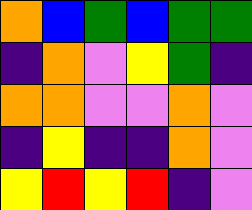[["orange", "blue", "green", "blue", "green", "green"], ["indigo", "orange", "violet", "yellow", "green", "indigo"], ["orange", "orange", "violet", "violet", "orange", "violet"], ["indigo", "yellow", "indigo", "indigo", "orange", "violet"], ["yellow", "red", "yellow", "red", "indigo", "violet"]]